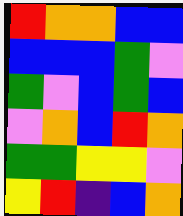[["red", "orange", "orange", "blue", "blue"], ["blue", "blue", "blue", "green", "violet"], ["green", "violet", "blue", "green", "blue"], ["violet", "orange", "blue", "red", "orange"], ["green", "green", "yellow", "yellow", "violet"], ["yellow", "red", "indigo", "blue", "orange"]]